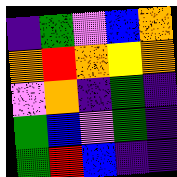[["indigo", "green", "violet", "blue", "orange"], ["orange", "red", "orange", "yellow", "orange"], ["violet", "orange", "indigo", "green", "indigo"], ["green", "blue", "violet", "green", "indigo"], ["green", "red", "blue", "indigo", "indigo"]]